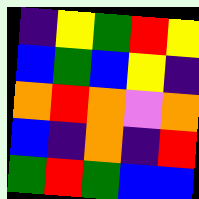[["indigo", "yellow", "green", "red", "yellow"], ["blue", "green", "blue", "yellow", "indigo"], ["orange", "red", "orange", "violet", "orange"], ["blue", "indigo", "orange", "indigo", "red"], ["green", "red", "green", "blue", "blue"]]